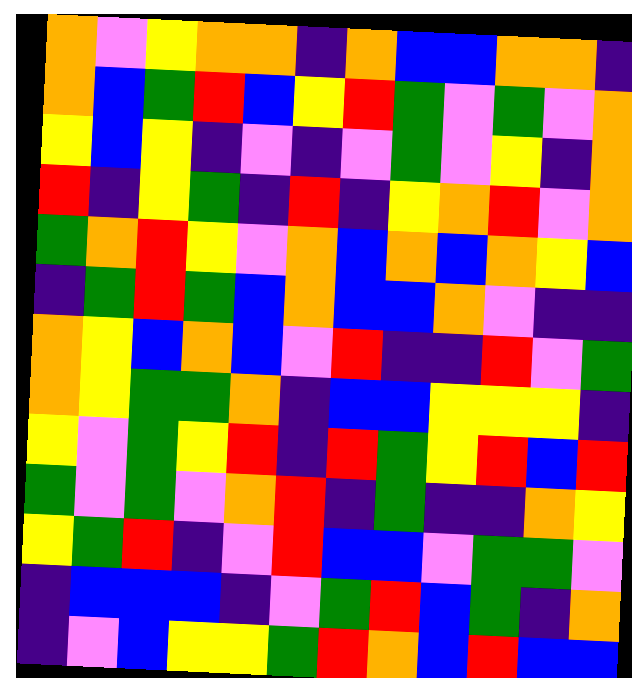[["orange", "violet", "yellow", "orange", "orange", "indigo", "orange", "blue", "blue", "orange", "orange", "indigo"], ["orange", "blue", "green", "red", "blue", "yellow", "red", "green", "violet", "green", "violet", "orange"], ["yellow", "blue", "yellow", "indigo", "violet", "indigo", "violet", "green", "violet", "yellow", "indigo", "orange"], ["red", "indigo", "yellow", "green", "indigo", "red", "indigo", "yellow", "orange", "red", "violet", "orange"], ["green", "orange", "red", "yellow", "violet", "orange", "blue", "orange", "blue", "orange", "yellow", "blue"], ["indigo", "green", "red", "green", "blue", "orange", "blue", "blue", "orange", "violet", "indigo", "indigo"], ["orange", "yellow", "blue", "orange", "blue", "violet", "red", "indigo", "indigo", "red", "violet", "green"], ["orange", "yellow", "green", "green", "orange", "indigo", "blue", "blue", "yellow", "yellow", "yellow", "indigo"], ["yellow", "violet", "green", "yellow", "red", "indigo", "red", "green", "yellow", "red", "blue", "red"], ["green", "violet", "green", "violet", "orange", "red", "indigo", "green", "indigo", "indigo", "orange", "yellow"], ["yellow", "green", "red", "indigo", "violet", "red", "blue", "blue", "violet", "green", "green", "violet"], ["indigo", "blue", "blue", "blue", "indigo", "violet", "green", "red", "blue", "green", "indigo", "orange"], ["indigo", "violet", "blue", "yellow", "yellow", "green", "red", "orange", "blue", "red", "blue", "blue"]]